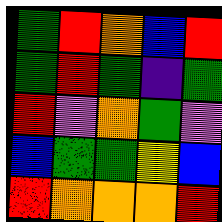[["green", "red", "orange", "blue", "red"], ["green", "red", "green", "indigo", "green"], ["red", "violet", "orange", "green", "violet"], ["blue", "green", "green", "yellow", "blue"], ["red", "orange", "orange", "orange", "red"]]